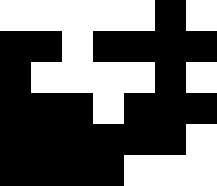[["white", "white", "white", "white", "white", "black", "white"], ["black", "black", "white", "black", "black", "black", "black"], ["black", "white", "white", "white", "white", "black", "white"], ["black", "black", "black", "white", "black", "black", "black"], ["black", "black", "black", "black", "black", "black", "white"], ["black", "black", "black", "black", "white", "white", "white"]]